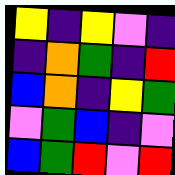[["yellow", "indigo", "yellow", "violet", "indigo"], ["indigo", "orange", "green", "indigo", "red"], ["blue", "orange", "indigo", "yellow", "green"], ["violet", "green", "blue", "indigo", "violet"], ["blue", "green", "red", "violet", "red"]]